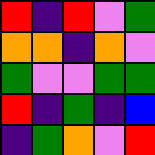[["red", "indigo", "red", "violet", "green"], ["orange", "orange", "indigo", "orange", "violet"], ["green", "violet", "violet", "green", "green"], ["red", "indigo", "green", "indigo", "blue"], ["indigo", "green", "orange", "violet", "red"]]